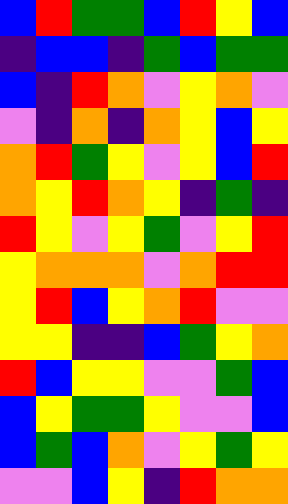[["blue", "red", "green", "green", "blue", "red", "yellow", "blue"], ["indigo", "blue", "blue", "indigo", "green", "blue", "green", "green"], ["blue", "indigo", "red", "orange", "violet", "yellow", "orange", "violet"], ["violet", "indigo", "orange", "indigo", "orange", "yellow", "blue", "yellow"], ["orange", "red", "green", "yellow", "violet", "yellow", "blue", "red"], ["orange", "yellow", "red", "orange", "yellow", "indigo", "green", "indigo"], ["red", "yellow", "violet", "yellow", "green", "violet", "yellow", "red"], ["yellow", "orange", "orange", "orange", "violet", "orange", "red", "red"], ["yellow", "red", "blue", "yellow", "orange", "red", "violet", "violet"], ["yellow", "yellow", "indigo", "indigo", "blue", "green", "yellow", "orange"], ["red", "blue", "yellow", "yellow", "violet", "violet", "green", "blue"], ["blue", "yellow", "green", "green", "yellow", "violet", "violet", "blue"], ["blue", "green", "blue", "orange", "violet", "yellow", "green", "yellow"], ["violet", "violet", "blue", "yellow", "indigo", "red", "orange", "orange"]]